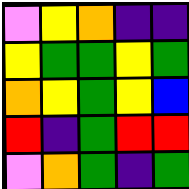[["violet", "yellow", "orange", "indigo", "indigo"], ["yellow", "green", "green", "yellow", "green"], ["orange", "yellow", "green", "yellow", "blue"], ["red", "indigo", "green", "red", "red"], ["violet", "orange", "green", "indigo", "green"]]